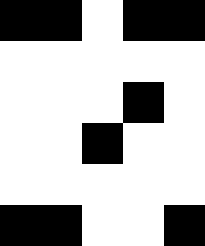[["black", "black", "white", "black", "black"], ["white", "white", "white", "white", "white"], ["white", "white", "white", "black", "white"], ["white", "white", "black", "white", "white"], ["white", "white", "white", "white", "white"], ["black", "black", "white", "white", "black"]]